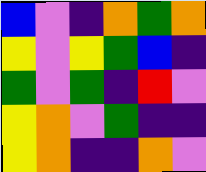[["blue", "violet", "indigo", "orange", "green", "orange"], ["yellow", "violet", "yellow", "green", "blue", "indigo"], ["green", "violet", "green", "indigo", "red", "violet"], ["yellow", "orange", "violet", "green", "indigo", "indigo"], ["yellow", "orange", "indigo", "indigo", "orange", "violet"]]